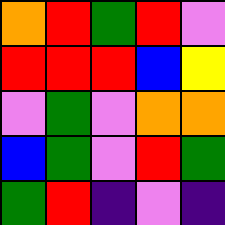[["orange", "red", "green", "red", "violet"], ["red", "red", "red", "blue", "yellow"], ["violet", "green", "violet", "orange", "orange"], ["blue", "green", "violet", "red", "green"], ["green", "red", "indigo", "violet", "indigo"]]